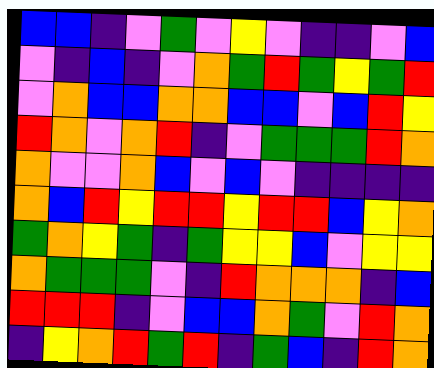[["blue", "blue", "indigo", "violet", "green", "violet", "yellow", "violet", "indigo", "indigo", "violet", "blue"], ["violet", "indigo", "blue", "indigo", "violet", "orange", "green", "red", "green", "yellow", "green", "red"], ["violet", "orange", "blue", "blue", "orange", "orange", "blue", "blue", "violet", "blue", "red", "yellow"], ["red", "orange", "violet", "orange", "red", "indigo", "violet", "green", "green", "green", "red", "orange"], ["orange", "violet", "violet", "orange", "blue", "violet", "blue", "violet", "indigo", "indigo", "indigo", "indigo"], ["orange", "blue", "red", "yellow", "red", "red", "yellow", "red", "red", "blue", "yellow", "orange"], ["green", "orange", "yellow", "green", "indigo", "green", "yellow", "yellow", "blue", "violet", "yellow", "yellow"], ["orange", "green", "green", "green", "violet", "indigo", "red", "orange", "orange", "orange", "indigo", "blue"], ["red", "red", "red", "indigo", "violet", "blue", "blue", "orange", "green", "violet", "red", "orange"], ["indigo", "yellow", "orange", "red", "green", "red", "indigo", "green", "blue", "indigo", "red", "orange"]]